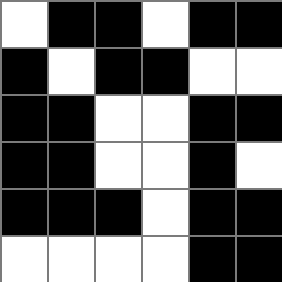[["white", "black", "black", "white", "black", "black"], ["black", "white", "black", "black", "white", "white"], ["black", "black", "white", "white", "black", "black"], ["black", "black", "white", "white", "black", "white"], ["black", "black", "black", "white", "black", "black"], ["white", "white", "white", "white", "black", "black"]]